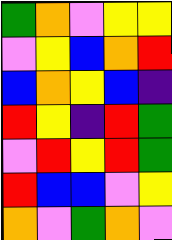[["green", "orange", "violet", "yellow", "yellow"], ["violet", "yellow", "blue", "orange", "red"], ["blue", "orange", "yellow", "blue", "indigo"], ["red", "yellow", "indigo", "red", "green"], ["violet", "red", "yellow", "red", "green"], ["red", "blue", "blue", "violet", "yellow"], ["orange", "violet", "green", "orange", "violet"]]